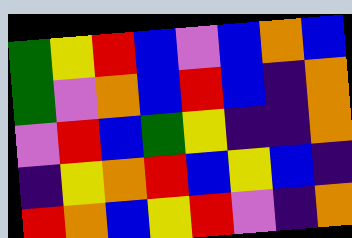[["green", "yellow", "red", "blue", "violet", "blue", "orange", "blue"], ["green", "violet", "orange", "blue", "red", "blue", "indigo", "orange"], ["violet", "red", "blue", "green", "yellow", "indigo", "indigo", "orange"], ["indigo", "yellow", "orange", "red", "blue", "yellow", "blue", "indigo"], ["red", "orange", "blue", "yellow", "red", "violet", "indigo", "orange"]]